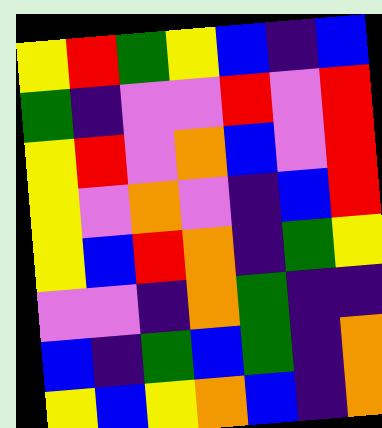[["yellow", "red", "green", "yellow", "blue", "indigo", "blue"], ["green", "indigo", "violet", "violet", "red", "violet", "red"], ["yellow", "red", "violet", "orange", "blue", "violet", "red"], ["yellow", "violet", "orange", "violet", "indigo", "blue", "red"], ["yellow", "blue", "red", "orange", "indigo", "green", "yellow"], ["violet", "violet", "indigo", "orange", "green", "indigo", "indigo"], ["blue", "indigo", "green", "blue", "green", "indigo", "orange"], ["yellow", "blue", "yellow", "orange", "blue", "indigo", "orange"]]